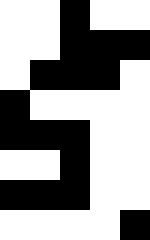[["white", "white", "black", "white", "white"], ["white", "white", "black", "black", "black"], ["white", "black", "black", "black", "white"], ["black", "white", "white", "white", "white"], ["black", "black", "black", "white", "white"], ["white", "white", "black", "white", "white"], ["black", "black", "black", "white", "white"], ["white", "white", "white", "white", "black"]]